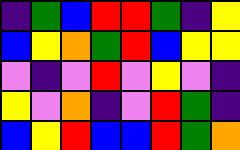[["indigo", "green", "blue", "red", "red", "green", "indigo", "yellow"], ["blue", "yellow", "orange", "green", "red", "blue", "yellow", "yellow"], ["violet", "indigo", "violet", "red", "violet", "yellow", "violet", "indigo"], ["yellow", "violet", "orange", "indigo", "violet", "red", "green", "indigo"], ["blue", "yellow", "red", "blue", "blue", "red", "green", "orange"]]